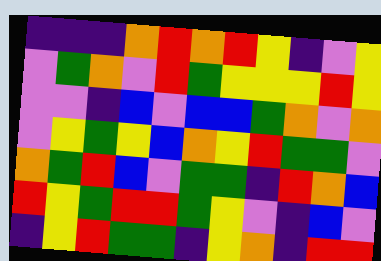[["indigo", "indigo", "indigo", "orange", "red", "orange", "red", "yellow", "indigo", "violet", "yellow"], ["violet", "green", "orange", "violet", "red", "green", "yellow", "yellow", "yellow", "red", "yellow"], ["violet", "violet", "indigo", "blue", "violet", "blue", "blue", "green", "orange", "violet", "orange"], ["violet", "yellow", "green", "yellow", "blue", "orange", "yellow", "red", "green", "green", "violet"], ["orange", "green", "red", "blue", "violet", "green", "green", "indigo", "red", "orange", "blue"], ["red", "yellow", "green", "red", "red", "green", "yellow", "violet", "indigo", "blue", "violet"], ["indigo", "yellow", "red", "green", "green", "indigo", "yellow", "orange", "indigo", "red", "red"]]